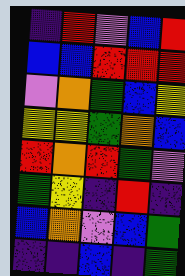[["indigo", "red", "violet", "blue", "red"], ["blue", "blue", "red", "red", "red"], ["violet", "orange", "green", "blue", "yellow"], ["yellow", "yellow", "green", "orange", "blue"], ["red", "orange", "red", "green", "violet"], ["green", "yellow", "indigo", "red", "indigo"], ["blue", "orange", "violet", "blue", "green"], ["indigo", "indigo", "blue", "indigo", "green"]]